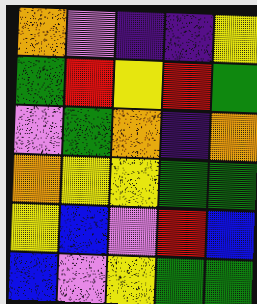[["orange", "violet", "indigo", "indigo", "yellow"], ["green", "red", "yellow", "red", "green"], ["violet", "green", "orange", "indigo", "orange"], ["orange", "yellow", "yellow", "green", "green"], ["yellow", "blue", "violet", "red", "blue"], ["blue", "violet", "yellow", "green", "green"]]